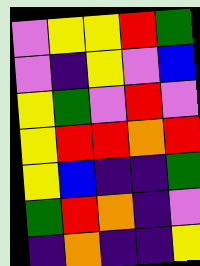[["violet", "yellow", "yellow", "red", "green"], ["violet", "indigo", "yellow", "violet", "blue"], ["yellow", "green", "violet", "red", "violet"], ["yellow", "red", "red", "orange", "red"], ["yellow", "blue", "indigo", "indigo", "green"], ["green", "red", "orange", "indigo", "violet"], ["indigo", "orange", "indigo", "indigo", "yellow"]]